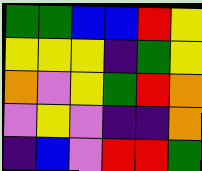[["green", "green", "blue", "blue", "red", "yellow"], ["yellow", "yellow", "yellow", "indigo", "green", "yellow"], ["orange", "violet", "yellow", "green", "red", "orange"], ["violet", "yellow", "violet", "indigo", "indigo", "orange"], ["indigo", "blue", "violet", "red", "red", "green"]]